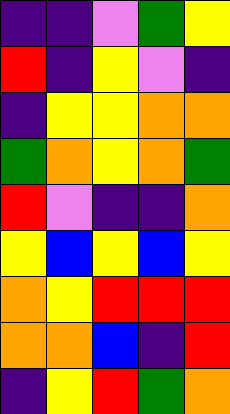[["indigo", "indigo", "violet", "green", "yellow"], ["red", "indigo", "yellow", "violet", "indigo"], ["indigo", "yellow", "yellow", "orange", "orange"], ["green", "orange", "yellow", "orange", "green"], ["red", "violet", "indigo", "indigo", "orange"], ["yellow", "blue", "yellow", "blue", "yellow"], ["orange", "yellow", "red", "red", "red"], ["orange", "orange", "blue", "indigo", "red"], ["indigo", "yellow", "red", "green", "orange"]]